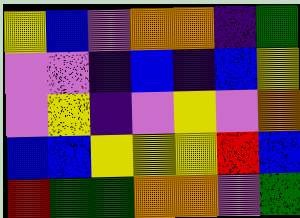[["yellow", "blue", "violet", "orange", "orange", "indigo", "green"], ["violet", "violet", "indigo", "blue", "indigo", "blue", "yellow"], ["violet", "yellow", "indigo", "violet", "yellow", "violet", "orange"], ["blue", "blue", "yellow", "yellow", "yellow", "red", "blue"], ["red", "green", "green", "orange", "orange", "violet", "green"]]